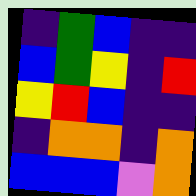[["indigo", "green", "blue", "indigo", "indigo"], ["blue", "green", "yellow", "indigo", "red"], ["yellow", "red", "blue", "indigo", "indigo"], ["indigo", "orange", "orange", "indigo", "orange"], ["blue", "blue", "blue", "violet", "orange"]]